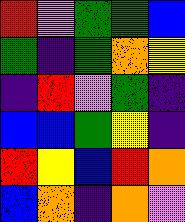[["red", "violet", "green", "green", "blue"], ["green", "indigo", "green", "orange", "yellow"], ["indigo", "red", "violet", "green", "indigo"], ["blue", "blue", "green", "yellow", "indigo"], ["red", "yellow", "blue", "red", "orange"], ["blue", "orange", "indigo", "orange", "violet"]]